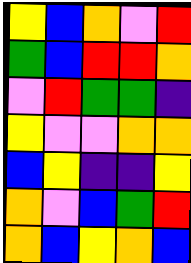[["yellow", "blue", "orange", "violet", "red"], ["green", "blue", "red", "red", "orange"], ["violet", "red", "green", "green", "indigo"], ["yellow", "violet", "violet", "orange", "orange"], ["blue", "yellow", "indigo", "indigo", "yellow"], ["orange", "violet", "blue", "green", "red"], ["orange", "blue", "yellow", "orange", "blue"]]